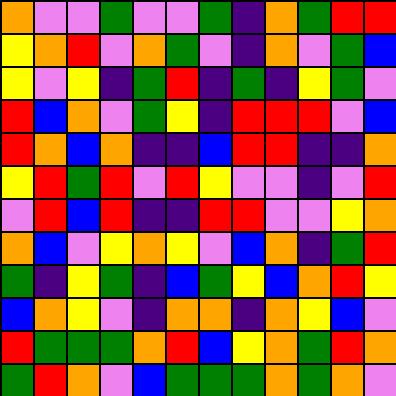[["orange", "violet", "violet", "green", "violet", "violet", "green", "indigo", "orange", "green", "red", "red"], ["yellow", "orange", "red", "violet", "orange", "green", "violet", "indigo", "orange", "violet", "green", "blue"], ["yellow", "violet", "yellow", "indigo", "green", "red", "indigo", "green", "indigo", "yellow", "green", "violet"], ["red", "blue", "orange", "violet", "green", "yellow", "indigo", "red", "red", "red", "violet", "blue"], ["red", "orange", "blue", "orange", "indigo", "indigo", "blue", "red", "red", "indigo", "indigo", "orange"], ["yellow", "red", "green", "red", "violet", "red", "yellow", "violet", "violet", "indigo", "violet", "red"], ["violet", "red", "blue", "red", "indigo", "indigo", "red", "red", "violet", "violet", "yellow", "orange"], ["orange", "blue", "violet", "yellow", "orange", "yellow", "violet", "blue", "orange", "indigo", "green", "red"], ["green", "indigo", "yellow", "green", "indigo", "blue", "green", "yellow", "blue", "orange", "red", "yellow"], ["blue", "orange", "yellow", "violet", "indigo", "orange", "orange", "indigo", "orange", "yellow", "blue", "violet"], ["red", "green", "green", "green", "orange", "red", "blue", "yellow", "orange", "green", "red", "orange"], ["green", "red", "orange", "violet", "blue", "green", "green", "green", "orange", "green", "orange", "violet"]]